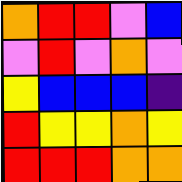[["orange", "red", "red", "violet", "blue"], ["violet", "red", "violet", "orange", "violet"], ["yellow", "blue", "blue", "blue", "indigo"], ["red", "yellow", "yellow", "orange", "yellow"], ["red", "red", "red", "orange", "orange"]]